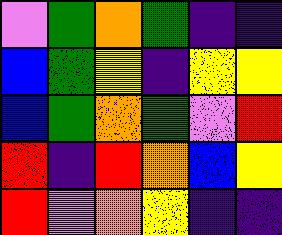[["violet", "green", "orange", "green", "indigo", "indigo"], ["blue", "green", "yellow", "indigo", "yellow", "yellow"], ["blue", "green", "orange", "green", "violet", "red"], ["red", "indigo", "red", "orange", "blue", "yellow"], ["red", "violet", "orange", "yellow", "indigo", "indigo"]]